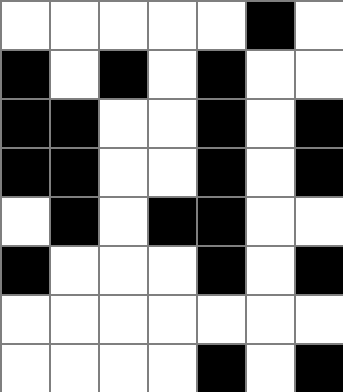[["white", "white", "white", "white", "white", "black", "white"], ["black", "white", "black", "white", "black", "white", "white"], ["black", "black", "white", "white", "black", "white", "black"], ["black", "black", "white", "white", "black", "white", "black"], ["white", "black", "white", "black", "black", "white", "white"], ["black", "white", "white", "white", "black", "white", "black"], ["white", "white", "white", "white", "white", "white", "white"], ["white", "white", "white", "white", "black", "white", "black"]]